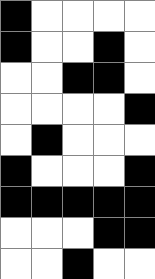[["black", "white", "white", "white", "white"], ["black", "white", "white", "black", "white"], ["white", "white", "black", "black", "white"], ["white", "white", "white", "white", "black"], ["white", "black", "white", "white", "white"], ["black", "white", "white", "white", "black"], ["black", "black", "black", "black", "black"], ["white", "white", "white", "black", "black"], ["white", "white", "black", "white", "white"]]